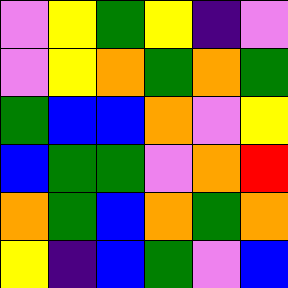[["violet", "yellow", "green", "yellow", "indigo", "violet"], ["violet", "yellow", "orange", "green", "orange", "green"], ["green", "blue", "blue", "orange", "violet", "yellow"], ["blue", "green", "green", "violet", "orange", "red"], ["orange", "green", "blue", "orange", "green", "orange"], ["yellow", "indigo", "blue", "green", "violet", "blue"]]